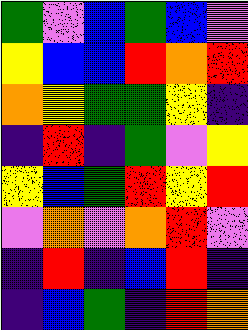[["green", "violet", "blue", "green", "blue", "violet"], ["yellow", "blue", "blue", "red", "orange", "red"], ["orange", "yellow", "green", "green", "yellow", "indigo"], ["indigo", "red", "indigo", "green", "violet", "yellow"], ["yellow", "blue", "green", "red", "yellow", "red"], ["violet", "orange", "violet", "orange", "red", "violet"], ["indigo", "red", "indigo", "blue", "red", "indigo"], ["indigo", "blue", "green", "indigo", "red", "orange"]]